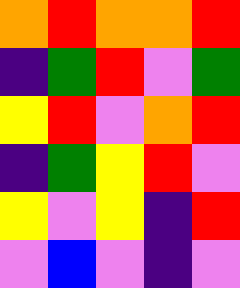[["orange", "red", "orange", "orange", "red"], ["indigo", "green", "red", "violet", "green"], ["yellow", "red", "violet", "orange", "red"], ["indigo", "green", "yellow", "red", "violet"], ["yellow", "violet", "yellow", "indigo", "red"], ["violet", "blue", "violet", "indigo", "violet"]]